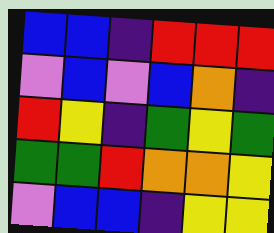[["blue", "blue", "indigo", "red", "red", "red"], ["violet", "blue", "violet", "blue", "orange", "indigo"], ["red", "yellow", "indigo", "green", "yellow", "green"], ["green", "green", "red", "orange", "orange", "yellow"], ["violet", "blue", "blue", "indigo", "yellow", "yellow"]]